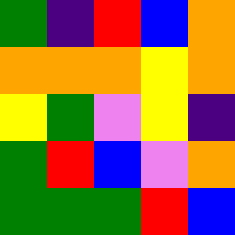[["green", "indigo", "red", "blue", "orange"], ["orange", "orange", "orange", "yellow", "orange"], ["yellow", "green", "violet", "yellow", "indigo"], ["green", "red", "blue", "violet", "orange"], ["green", "green", "green", "red", "blue"]]